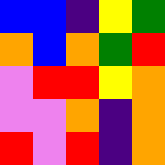[["blue", "blue", "indigo", "yellow", "green"], ["orange", "blue", "orange", "green", "red"], ["violet", "red", "red", "yellow", "orange"], ["violet", "violet", "orange", "indigo", "orange"], ["red", "violet", "red", "indigo", "orange"]]